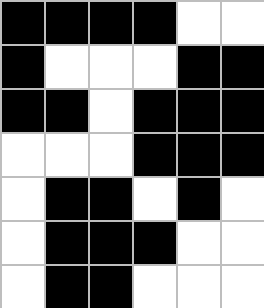[["black", "black", "black", "black", "white", "white"], ["black", "white", "white", "white", "black", "black"], ["black", "black", "white", "black", "black", "black"], ["white", "white", "white", "black", "black", "black"], ["white", "black", "black", "white", "black", "white"], ["white", "black", "black", "black", "white", "white"], ["white", "black", "black", "white", "white", "white"]]